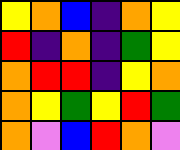[["yellow", "orange", "blue", "indigo", "orange", "yellow"], ["red", "indigo", "orange", "indigo", "green", "yellow"], ["orange", "red", "red", "indigo", "yellow", "orange"], ["orange", "yellow", "green", "yellow", "red", "green"], ["orange", "violet", "blue", "red", "orange", "violet"]]